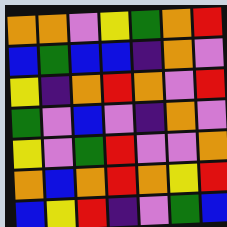[["orange", "orange", "violet", "yellow", "green", "orange", "red"], ["blue", "green", "blue", "blue", "indigo", "orange", "violet"], ["yellow", "indigo", "orange", "red", "orange", "violet", "red"], ["green", "violet", "blue", "violet", "indigo", "orange", "violet"], ["yellow", "violet", "green", "red", "violet", "violet", "orange"], ["orange", "blue", "orange", "red", "orange", "yellow", "red"], ["blue", "yellow", "red", "indigo", "violet", "green", "blue"]]